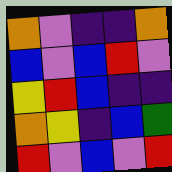[["orange", "violet", "indigo", "indigo", "orange"], ["blue", "violet", "blue", "red", "violet"], ["yellow", "red", "blue", "indigo", "indigo"], ["orange", "yellow", "indigo", "blue", "green"], ["red", "violet", "blue", "violet", "red"]]